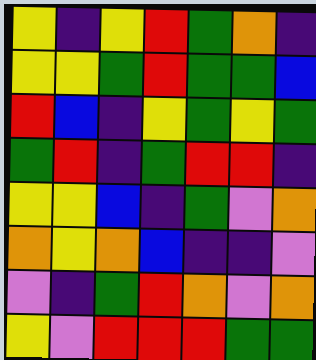[["yellow", "indigo", "yellow", "red", "green", "orange", "indigo"], ["yellow", "yellow", "green", "red", "green", "green", "blue"], ["red", "blue", "indigo", "yellow", "green", "yellow", "green"], ["green", "red", "indigo", "green", "red", "red", "indigo"], ["yellow", "yellow", "blue", "indigo", "green", "violet", "orange"], ["orange", "yellow", "orange", "blue", "indigo", "indigo", "violet"], ["violet", "indigo", "green", "red", "orange", "violet", "orange"], ["yellow", "violet", "red", "red", "red", "green", "green"]]